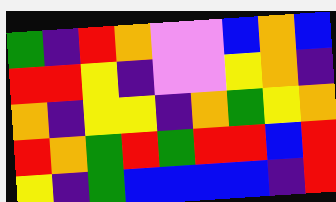[["green", "indigo", "red", "orange", "violet", "violet", "blue", "orange", "blue"], ["red", "red", "yellow", "indigo", "violet", "violet", "yellow", "orange", "indigo"], ["orange", "indigo", "yellow", "yellow", "indigo", "orange", "green", "yellow", "orange"], ["red", "orange", "green", "red", "green", "red", "red", "blue", "red"], ["yellow", "indigo", "green", "blue", "blue", "blue", "blue", "indigo", "red"]]